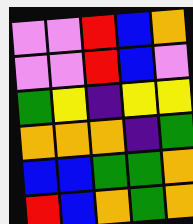[["violet", "violet", "red", "blue", "orange"], ["violet", "violet", "red", "blue", "violet"], ["green", "yellow", "indigo", "yellow", "yellow"], ["orange", "orange", "orange", "indigo", "green"], ["blue", "blue", "green", "green", "orange"], ["red", "blue", "orange", "green", "orange"]]